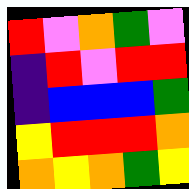[["red", "violet", "orange", "green", "violet"], ["indigo", "red", "violet", "red", "red"], ["indigo", "blue", "blue", "blue", "green"], ["yellow", "red", "red", "red", "orange"], ["orange", "yellow", "orange", "green", "yellow"]]